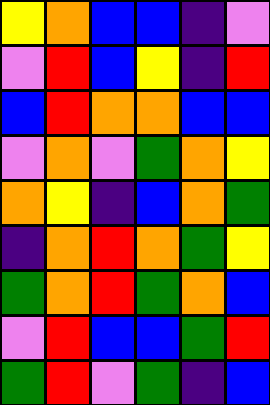[["yellow", "orange", "blue", "blue", "indigo", "violet"], ["violet", "red", "blue", "yellow", "indigo", "red"], ["blue", "red", "orange", "orange", "blue", "blue"], ["violet", "orange", "violet", "green", "orange", "yellow"], ["orange", "yellow", "indigo", "blue", "orange", "green"], ["indigo", "orange", "red", "orange", "green", "yellow"], ["green", "orange", "red", "green", "orange", "blue"], ["violet", "red", "blue", "blue", "green", "red"], ["green", "red", "violet", "green", "indigo", "blue"]]